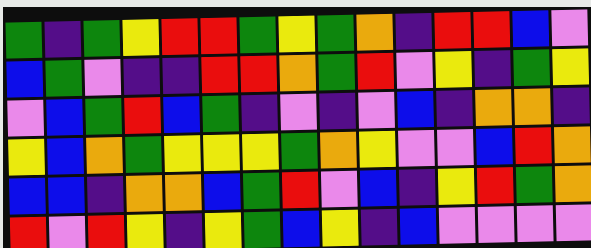[["green", "indigo", "green", "yellow", "red", "red", "green", "yellow", "green", "orange", "indigo", "red", "red", "blue", "violet"], ["blue", "green", "violet", "indigo", "indigo", "red", "red", "orange", "green", "red", "violet", "yellow", "indigo", "green", "yellow"], ["violet", "blue", "green", "red", "blue", "green", "indigo", "violet", "indigo", "violet", "blue", "indigo", "orange", "orange", "indigo"], ["yellow", "blue", "orange", "green", "yellow", "yellow", "yellow", "green", "orange", "yellow", "violet", "violet", "blue", "red", "orange"], ["blue", "blue", "indigo", "orange", "orange", "blue", "green", "red", "violet", "blue", "indigo", "yellow", "red", "green", "orange"], ["red", "violet", "red", "yellow", "indigo", "yellow", "green", "blue", "yellow", "indigo", "blue", "violet", "violet", "violet", "violet"]]